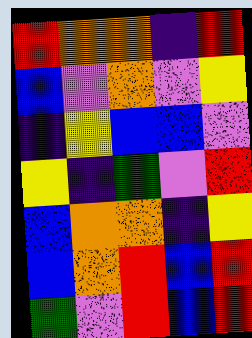[["red", "orange", "orange", "indigo", "red"], ["blue", "violet", "orange", "violet", "yellow"], ["indigo", "yellow", "blue", "blue", "violet"], ["yellow", "indigo", "green", "violet", "red"], ["blue", "orange", "orange", "indigo", "yellow"], ["blue", "orange", "red", "blue", "red"], ["green", "violet", "red", "blue", "red"]]